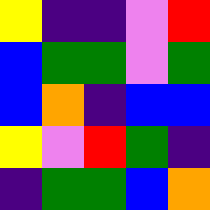[["yellow", "indigo", "indigo", "violet", "red"], ["blue", "green", "green", "violet", "green"], ["blue", "orange", "indigo", "blue", "blue"], ["yellow", "violet", "red", "green", "indigo"], ["indigo", "green", "green", "blue", "orange"]]